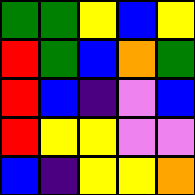[["green", "green", "yellow", "blue", "yellow"], ["red", "green", "blue", "orange", "green"], ["red", "blue", "indigo", "violet", "blue"], ["red", "yellow", "yellow", "violet", "violet"], ["blue", "indigo", "yellow", "yellow", "orange"]]